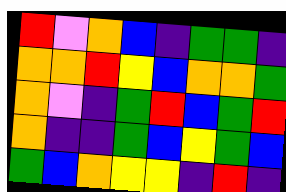[["red", "violet", "orange", "blue", "indigo", "green", "green", "indigo"], ["orange", "orange", "red", "yellow", "blue", "orange", "orange", "green"], ["orange", "violet", "indigo", "green", "red", "blue", "green", "red"], ["orange", "indigo", "indigo", "green", "blue", "yellow", "green", "blue"], ["green", "blue", "orange", "yellow", "yellow", "indigo", "red", "indigo"]]